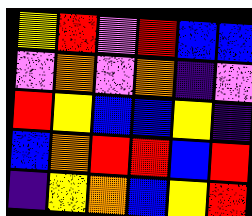[["yellow", "red", "violet", "red", "blue", "blue"], ["violet", "orange", "violet", "orange", "indigo", "violet"], ["red", "yellow", "blue", "blue", "yellow", "indigo"], ["blue", "orange", "red", "red", "blue", "red"], ["indigo", "yellow", "orange", "blue", "yellow", "red"]]